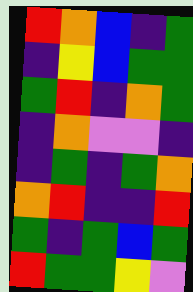[["red", "orange", "blue", "indigo", "green"], ["indigo", "yellow", "blue", "green", "green"], ["green", "red", "indigo", "orange", "green"], ["indigo", "orange", "violet", "violet", "indigo"], ["indigo", "green", "indigo", "green", "orange"], ["orange", "red", "indigo", "indigo", "red"], ["green", "indigo", "green", "blue", "green"], ["red", "green", "green", "yellow", "violet"]]